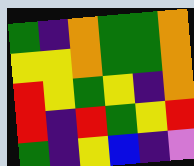[["green", "indigo", "orange", "green", "green", "orange"], ["yellow", "yellow", "orange", "green", "green", "orange"], ["red", "yellow", "green", "yellow", "indigo", "orange"], ["red", "indigo", "red", "green", "yellow", "red"], ["green", "indigo", "yellow", "blue", "indigo", "violet"]]